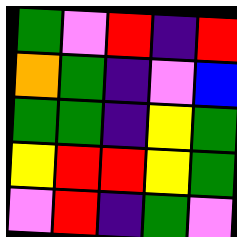[["green", "violet", "red", "indigo", "red"], ["orange", "green", "indigo", "violet", "blue"], ["green", "green", "indigo", "yellow", "green"], ["yellow", "red", "red", "yellow", "green"], ["violet", "red", "indigo", "green", "violet"]]